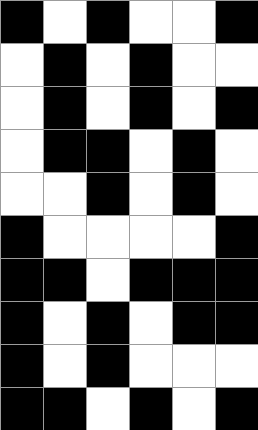[["black", "white", "black", "white", "white", "black"], ["white", "black", "white", "black", "white", "white"], ["white", "black", "white", "black", "white", "black"], ["white", "black", "black", "white", "black", "white"], ["white", "white", "black", "white", "black", "white"], ["black", "white", "white", "white", "white", "black"], ["black", "black", "white", "black", "black", "black"], ["black", "white", "black", "white", "black", "black"], ["black", "white", "black", "white", "white", "white"], ["black", "black", "white", "black", "white", "black"]]